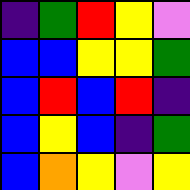[["indigo", "green", "red", "yellow", "violet"], ["blue", "blue", "yellow", "yellow", "green"], ["blue", "red", "blue", "red", "indigo"], ["blue", "yellow", "blue", "indigo", "green"], ["blue", "orange", "yellow", "violet", "yellow"]]